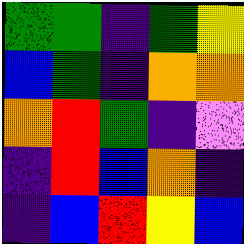[["green", "green", "indigo", "green", "yellow"], ["blue", "green", "indigo", "orange", "orange"], ["orange", "red", "green", "indigo", "violet"], ["indigo", "red", "blue", "orange", "indigo"], ["indigo", "blue", "red", "yellow", "blue"]]